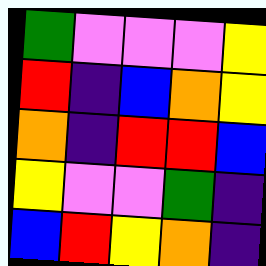[["green", "violet", "violet", "violet", "yellow"], ["red", "indigo", "blue", "orange", "yellow"], ["orange", "indigo", "red", "red", "blue"], ["yellow", "violet", "violet", "green", "indigo"], ["blue", "red", "yellow", "orange", "indigo"]]